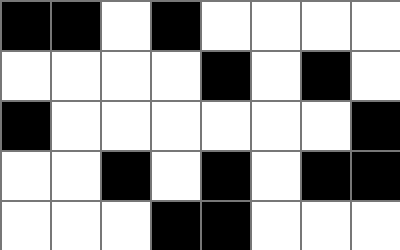[["black", "black", "white", "black", "white", "white", "white", "white"], ["white", "white", "white", "white", "black", "white", "black", "white"], ["black", "white", "white", "white", "white", "white", "white", "black"], ["white", "white", "black", "white", "black", "white", "black", "black"], ["white", "white", "white", "black", "black", "white", "white", "white"]]